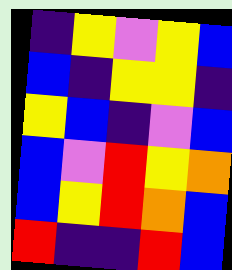[["indigo", "yellow", "violet", "yellow", "blue"], ["blue", "indigo", "yellow", "yellow", "indigo"], ["yellow", "blue", "indigo", "violet", "blue"], ["blue", "violet", "red", "yellow", "orange"], ["blue", "yellow", "red", "orange", "blue"], ["red", "indigo", "indigo", "red", "blue"]]